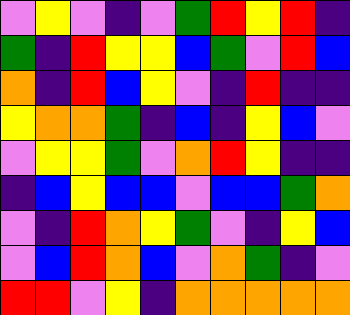[["violet", "yellow", "violet", "indigo", "violet", "green", "red", "yellow", "red", "indigo"], ["green", "indigo", "red", "yellow", "yellow", "blue", "green", "violet", "red", "blue"], ["orange", "indigo", "red", "blue", "yellow", "violet", "indigo", "red", "indigo", "indigo"], ["yellow", "orange", "orange", "green", "indigo", "blue", "indigo", "yellow", "blue", "violet"], ["violet", "yellow", "yellow", "green", "violet", "orange", "red", "yellow", "indigo", "indigo"], ["indigo", "blue", "yellow", "blue", "blue", "violet", "blue", "blue", "green", "orange"], ["violet", "indigo", "red", "orange", "yellow", "green", "violet", "indigo", "yellow", "blue"], ["violet", "blue", "red", "orange", "blue", "violet", "orange", "green", "indigo", "violet"], ["red", "red", "violet", "yellow", "indigo", "orange", "orange", "orange", "orange", "orange"]]